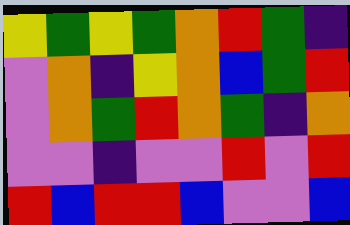[["yellow", "green", "yellow", "green", "orange", "red", "green", "indigo"], ["violet", "orange", "indigo", "yellow", "orange", "blue", "green", "red"], ["violet", "orange", "green", "red", "orange", "green", "indigo", "orange"], ["violet", "violet", "indigo", "violet", "violet", "red", "violet", "red"], ["red", "blue", "red", "red", "blue", "violet", "violet", "blue"]]